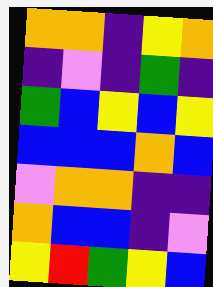[["orange", "orange", "indigo", "yellow", "orange"], ["indigo", "violet", "indigo", "green", "indigo"], ["green", "blue", "yellow", "blue", "yellow"], ["blue", "blue", "blue", "orange", "blue"], ["violet", "orange", "orange", "indigo", "indigo"], ["orange", "blue", "blue", "indigo", "violet"], ["yellow", "red", "green", "yellow", "blue"]]